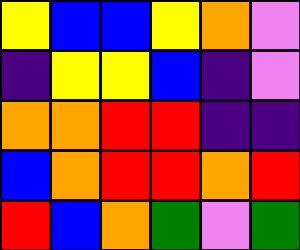[["yellow", "blue", "blue", "yellow", "orange", "violet"], ["indigo", "yellow", "yellow", "blue", "indigo", "violet"], ["orange", "orange", "red", "red", "indigo", "indigo"], ["blue", "orange", "red", "red", "orange", "red"], ["red", "blue", "orange", "green", "violet", "green"]]